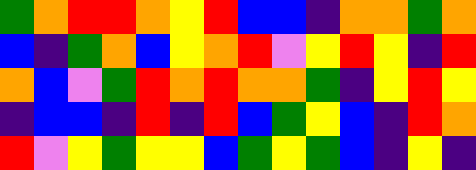[["green", "orange", "red", "red", "orange", "yellow", "red", "blue", "blue", "indigo", "orange", "orange", "green", "orange"], ["blue", "indigo", "green", "orange", "blue", "yellow", "orange", "red", "violet", "yellow", "red", "yellow", "indigo", "red"], ["orange", "blue", "violet", "green", "red", "orange", "red", "orange", "orange", "green", "indigo", "yellow", "red", "yellow"], ["indigo", "blue", "blue", "indigo", "red", "indigo", "red", "blue", "green", "yellow", "blue", "indigo", "red", "orange"], ["red", "violet", "yellow", "green", "yellow", "yellow", "blue", "green", "yellow", "green", "blue", "indigo", "yellow", "indigo"]]